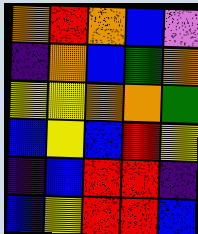[["orange", "red", "orange", "blue", "violet"], ["indigo", "orange", "blue", "green", "orange"], ["yellow", "yellow", "orange", "orange", "green"], ["blue", "yellow", "blue", "red", "yellow"], ["indigo", "blue", "red", "red", "indigo"], ["blue", "yellow", "red", "red", "blue"]]